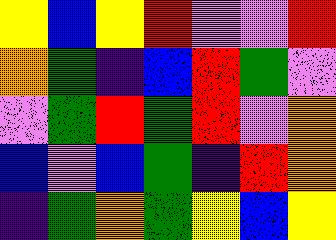[["yellow", "blue", "yellow", "red", "violet", "violet", "red"], ["orange", "green", "indigo", "blue", "red", "green", "violet"], ["violet", "green", "red", "green", "red", "violet", "orange"], ["blue", "violet", "blue", "green", "indigo", "red", "orange"], ["indigo", "green", "orange", "green", "yellow", "blue", "yellow"]]